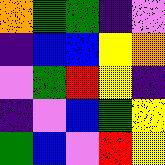[["orange", "green", "green", "indigo", "violet"], ["indigo", "blue", "blue", "yellow", "orange"], ["violet", "green", "red", "yellow", "indigo"], ["indigo", "violet", "blue", "green", "yellow"], ["green", "blue", "violet", "red", "yellow"]]